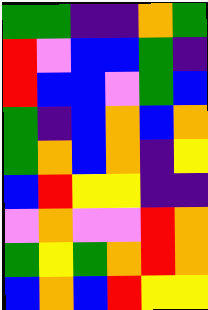[["green", "green", "indigo", "indigo", "orange", "green"], ["red", "violet", "blue", "blue", "green", "indigo"], ["red", "blue", "blue", "violet", "green", "blue"], ["green", "indigo", "blue", "orange", "blue", "orange"], ["green", "orange", "blue", "orange", "indigo", "yellow"], ["blue", "red", "yellow", "yellow", "indigo", "indigo"], ["violet", "orange", "violet", "violet", "red", "orange"], ["green", "yellow", "green", "orange", "red", "orange"], ["blue", "orange", "blue", "red", "yellow", "yellow"]]